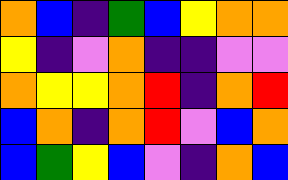[["orange", "blue", "indigo", "green", "blue", "yellow", "orange", "orange"], ["yellow", "indigo", "violet", "orange", "indigo", "indigo", "violet", "violet"], ["orange", "yellow", "yellow", "orange", "red", "indigo", "orange", "red"], ["blue", "orange", "indigo", "orange", "red", "violet", "blue", "orange"], ["blue", "green", "yellow", "blue", "violet", "indigo", "orange", "blue"]]